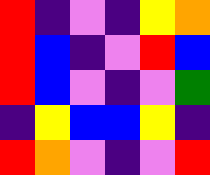[["red", "indigo", "violet", "indigo", "yellow", "orange"], ["red", "blue", "indigo", "violet", "red", "blue"], ["red", "blue", "violet", "indigo", "violet", "green"], ["indigo", "yellow", "blue", "blue", "yellow", "indigo"], ["red", "orange", "violet", "indigo", "violet", "red"]]